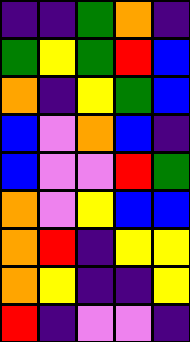[["indigo", "indigo", "green", "orange", "indigo"], ["green", "yellow", "green", "red", "blue"], ["orange", "indigo", "yellow", "green", "blue"], ["blue", "violet", "orange", "blue", "indigo"], ["blue", "violet", "violet", "red", "green"], ["orange", "violet", "yellow", "blue", "blue"], ["orange", "red", "indigo", "yellow", "yellow"], ["orange", "yellow", "indigo", "indigo", "yellow"], ["red", "indigo", "violet", "violet", "indigo"]]